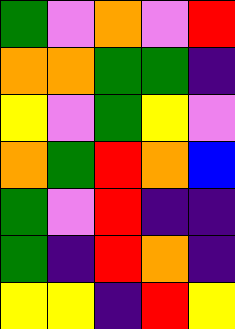[["green", "violet", "orange", "violet", "red"], ["orange", "orange", "green", "green", "indigo"], ["yellow", "violet", "green", "yellow", "violet"], ["orange", "green", "red", "orange", "blue"], ["green", "violet", "red", "indigo", "indigo"], ["green", "indigo", "red", "orange", "indigo"], ["yellow", "yellow", "indigo", "red", "yellow"]]